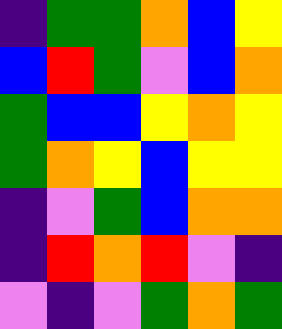[["indigo", "green", "green", "orange", "blue", "yellow"], ["blue", "red", "green", "violet", "blue", "orange"], ["green", "blue", "blue", "yellow", "orange", "yellow"], ["green", "orange", "yellow", "blue", "yellow", "yellow"], ["indigo", "violet", "green", "blue", "orange", "orange"], ["indigo", "red", "orange", "red", "violet", "indigo"], ["violet", "indigo", "violet", "green", "orange", "green"]]